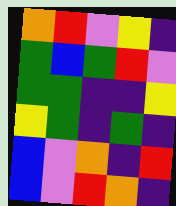[["orange", "red", "violet", "yellow", "indigo"], ["green", "blue", "green", "red", "violet"], ["green", "green", "indigo", "indigo", "yellow"], ["yellow", "green", "indigo", "green", "indigo"], ["blue", "violet", "orange", "indigo", "red"], ["blue", "violet", "red", "orange", "indigo"]]